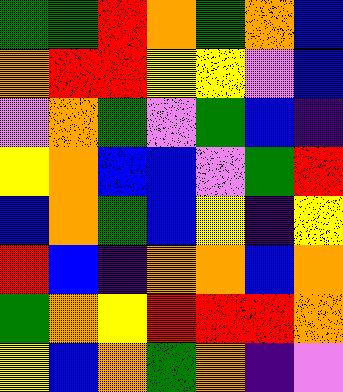[["green", "green", "red", "orange", "green", "orange", "blue"], ["orange", "red", "red", "yellow", "yellow", "violet", "blue"], ["violet", "orange", "green", "violet", "green", "blue", "indigo"], ["yellow", "orange", "blue", "blue", "violet", "green", "red"], ["blue", "orange", "green", "blue", "yellow", "indigo", "yellow"], ["red", "blue", "indigo", "orange", "orange", "blue", "orange"], ["green", "orange", "yellow", "red", "red", "red", "orange"], ["yellow", "blue", "orange", "green", "orange", "indigo", "violet"]]